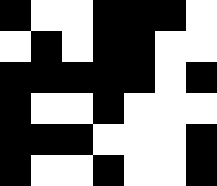[["black", "white", "white", "black", "black", "black", "white"], ["white", "black", "white", "black", "black", "white", "white"], ["black", "black", "black", "black", "black", "white", "black"], ["black", "white", "white", "black", "white", "white", "white"], ["black", "black", "black", "white", "white", "white", "black"], ["black", "white", "white", "black", "white", "white", "black"]]